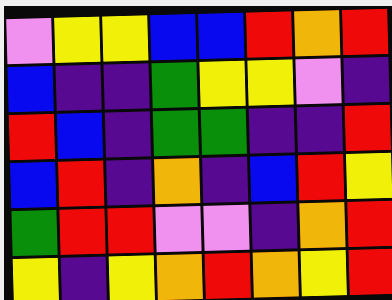[["violet", "yellow", "yellow", "blue", "blue", "red", "orange", "red"], ["blue", "indigo", "indigo", "green", "yellow", "yellow", "violet", "indigo"], ["red", "blue", "indigo", "green", "green", "indigo", "indigo", "red"], ["blue", "red", "indigo", "orange", "indigo", "blue", "red", "yellow"], ["green", "red", "red", "violet", "violet", "indigo", "orange", "red"], ["yellow", "indigo", "yellow", "orange", "red", "orange", "yellow", "red"]]